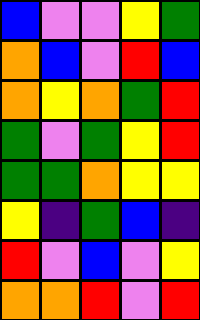[["blue", "violet", "violet", "yellow", "green"], ["orange", "blue", "violet", "red", "blue"], ["orange", "yellow", "orange", "green", "red"], ["green", "violet", "green", "yellow", "red"], ["green", "green", "orange", "yellow", "yellow"], ["yellow", "indigo", "green", "blue", "indigo"], ["red", "violet", "blue", "violet", "yellow"], ["orange", "orange", "red", "violet", "red"]]